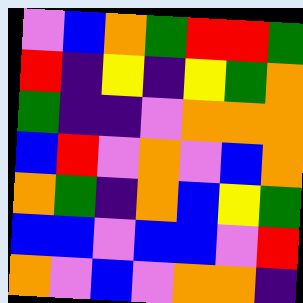[["violet", "blue", "orange", "green", "red", "red", "green"], ["red", "indigo", "yellow", "indigo", "yellow", "green", "orange"], ["green", "indigo", "indigo", "violet", "orange", "orange", "orange"], ["blue", "red", "violet", "orange", "violet", "blue", "orange"], ["orange", "green", "indigo", "orange", "blue", "yellow", "green"], ["blue", "blue", "violet", "blue", "blue", "violet", "red"], ["orange", "violet", "blue", "violet", "orange", "orange", "indigo"]]